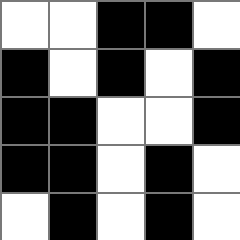[["white", "white", "black", "black", "white"], ["black", "white", "black", "white", "black"], ["black", "black", "white", "white", "black"], ["black", "black", "white", "black", "white"], ["white", "black", "white", "black", "white"]]